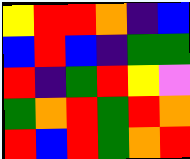[["yellow", "red", "red", "orange", "indigo", "blue"], ["blue", "red", "blue", "indigo", "green", "green"], ["red", "indigo", "green", "red", "yellow", "violet"], ["green", "orange", "red", "green", "red", "orange"], ["red", "blue", "red", "green", "orange", "red"]]